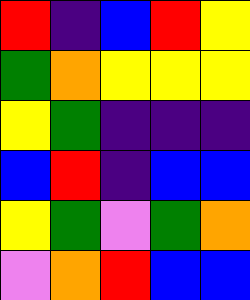[["red", "indigo", "blue", "red", "yellow"], ["green", "orange", "yellow", "yellow", "yellow"], ["yellow", "green", "indigo", "indigo", "indigo"], ["blue", "red", "indigo", "blue", "blue"], ["yellow", "green", "violet", "green", "orange"], ["violet", "orange", "red", "blue", "blue"]]